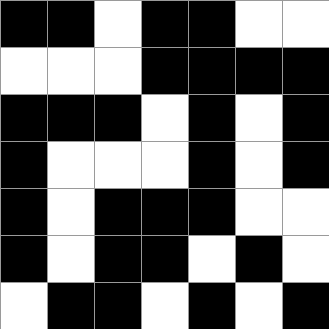[["black", "black", "white", "black", "black", "white", "white"], ["white", "white", "white", "black", "black", "black", "black"], ["black", "black", "black", "white", "black", "white", "black"], ["black", "white", "white", "white", "black", "white", "black"], ["black", "white", "black", "black", "black", "white", "white"], ["black", "white", "black", "black", "white", "black", "white"], ["white", "black", "black", "white", "black", "white", "black"]]